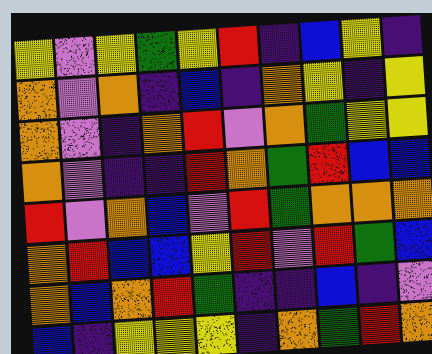[["yellow", "violet", "yellow", "green", "yellow", "red", "indigo", "blue", "yellow", "indigo"], ["orange", "violet", "orange", "indigo", "blue", "indigo", "orange", "yellow", "indigo", "yellow"], ["orange", "violet", "indigo", "orange", "red", "violet", "orange", "green", "yellow", "yellow"], ["orange", "violet", "indigo", "indigo", "red", "orange", "green", "red", "blue", "blue"], ["red", "violet", "orange", "blue", "violet", "red", "green", "orange", "orange", "orange"], ["orange", "red", "blue", "blue", "yellow", "red", "violet", "red", "green", "blue"], ["orange", "blue", "orange", "red", "green", "indigo", "indigo", "blue", "indigo", "violet"], ["blue", "indigo", "yellow", "yellow", "yellow", "indigo", "orange", "green", "red", "orange"]]